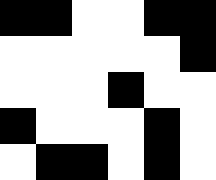[["black", "black", "white", "white", "black", "black"], ["white", "white", "white", "white", "white", "black"], ["white", "white", "white", "black", "white", "white"], ["black", "white", "white", "white", "black", "white"], ["white", "black", "black", "white", "black", "white"]]